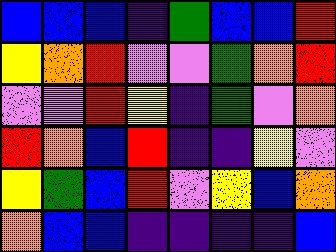[["blue", "blue", "blue", "indigo", "green", "blue", "blue", "red"], ["yellow", "orange", "red", "violet", "violet", "green", "orange", "red"], ["violet", "violet", "red", "yellow", "indigo", "green", "violet", "orange"], ["red", "orange", "blue", "red", "indigo", "indigo", "yellow", "violet"], ["yellow", "green", "blue", "red", "violet", "yellow", "blue", "orange"], ["orange", "blue", "blue", "indigo", "indigo", "indigo", "indigo", "blue"]]